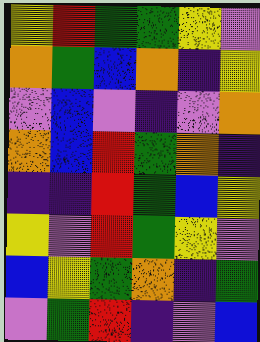[["yellow", "red", "green", "green", "yellow", "violet"], ["orange", "green", "blue", "orange", "indigo", "yellow"], ["violet", "blue", "violet", "indigo", "violet", "orange"], ["orange", "blue", "red", "green", "orange", "indigo"], ["indigo", "indigo", "red", "green", "blue", "yellow"], ["yellow", "violet", "red", "green", "yellow", "violet"], ["blue", "yellow", "green", "orange", "indigo", "green"], ["violet", "green", "red", "indigo", "violet", "blue"]]